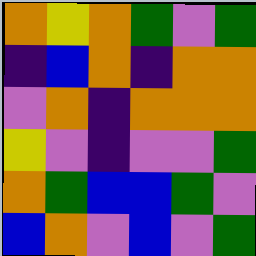[["orange", "yellow", "orange", "green", "violet", "green"], ["indigo", "blue", "orange", "indigo", "orange", "orange"], ["violet", "orange", "indigo", "orange", "orange", "orange"], ["yellow", "violet", "indigo", "violet", "violet", "green"], ["orange", "green", "blue", "blue", "green", "violet"], ["blue", "orange", "violet", "blue", "violet", "green"]]